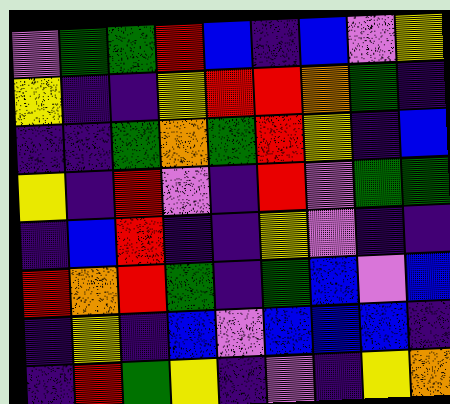[["violet", "green", "green", "red", "blue", "indigo", "blue", "violet", "yellow"], ["yellow", "indigo", "indigo", "yellow", "red", "red", "orange", "green", "indigo"], ["indigo", "indigo", "green", "orange", "green", "red", "yellow", "indigo", "blue"], ["yellow", "indigo", "red", "violet", "indigo", "red", "violet", "green", "green"], ["indigo", "blue", "red", "indigo", "indigo", "yellow", "violet", "indigo", "indigo"], ["red", "orange", "red", "green", "indigo", "green", "blue", "violet", "blue"], ["indigo", "yellow", "indigo", "blue", "violet", "blue", "blue", "blue", "indigo"], ["indigo", "red", "green", "yellow", "indigo", "violet", "indigo", "yellow", "orange"]]